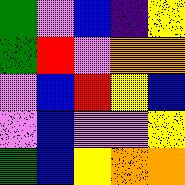[["green", "violet", "blue", "indigo", "yellow"], ["green", "red", "violet", "orange", "orange"], ["violet", "blue", "red", "yellow", "blue"], ["violet", "blue", "violet", "violet", "yellow"], ["green", "blue", "yellow", "orange", "orange"]]